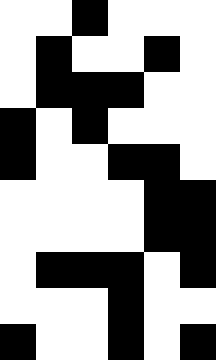[["white", "white", "black", "white", "white", "white"], ["white", "black", "white", "white", "black", "white"], ["white", "black", "black", "black", "white", "white"], ["black", "white", "black", "white", "white", "white"], ["black", "white", "white", "black", "black", "white"], ["white", "white", "white", "white", "black", "black"], ["white", "white", "white", "white", "black", "black"], ["white", "black", "black", "black", "white", "black"], ["white", "white", "white", "black", "white", "white"], ["black", "white", "white", "black", "white", "black"]]